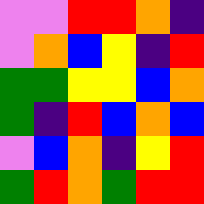[["violet", "violet", "red", "red", "orange", "indigo"], ["violet", "orange", "blue", "yellow", "indigo", "red"], ["green", "green", "yellow", "yellow", "blue", "orange"], ["green", "indigo", "red", "blue", "orange", "blue"], ["violet", "blue", "orange", "indigo", "yellow", "red"], ["green", "red", "orange", "green", "red", "red"]]